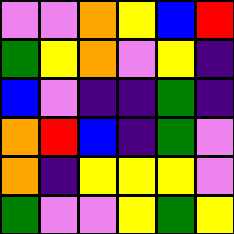[["violet", "violet", "orange", "yellow", "blue", "red"], ["green", "yellow", "orange", "violet", "yellow", "indigo"], ["blue", "violet", "indigo", "indigo", "green", "indigo"], ["orange", "red", "blue", "indigo", "green", "violet"], ["orange", "indigo", "yellow", "yellow", "yellow", "violet"], ["green", "violet", "violet", "yellow", "green", "yellow"]]